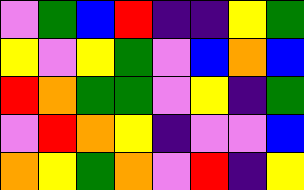[["violet", "green", "blue", "red", "indigo", "indigo", "yellow", "green"], ["yellow", "violet", "yellow", "green", "violet", "blue", "orange", "blue"], ["red", "orange", "green", "green", "violet", "yellow", "indigo", "green"], ["violet", "red", "orange", "yellow", "indigo", "violet", "violet", "blue"], ["orange", "yellow", "green", "orange", "violet", "red", "indigo", "yellow"]]